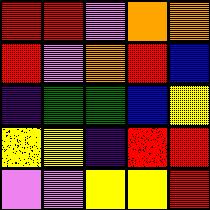[["red", "red", "violet", "orange", "orange"], ["red", "violet", "orange", "red", "blue"], ["indigo", "green", "green", "blue", "yellow"], ["yellow", "yellow", "indigo", "red", "red"], ["violet", "violet", "yellow", "yellow", "red"]]